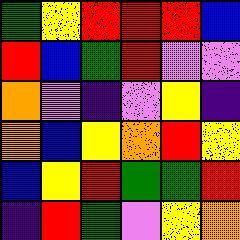[["green", "yellow", "red", "red", "red", "blue"], ["red", "blue", "green", "red", "violet", "violet"], ["orange", "violet", "indigo", "violet", "yellow", "indigo"], ["orange", "blue", "yellow", "orange", "red", "yellow"], ["blue", "yellow", "red", "green", "green", "red"], ["indigo", "red", "green", "violet", "yellow", "orange"]]